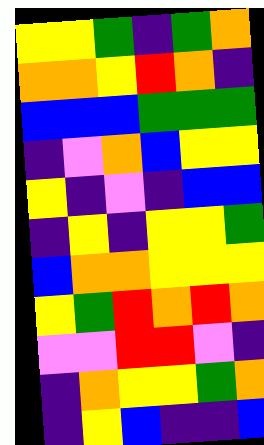[["yellow", "yellow", "green", "indigo", "green", "orange"], ["orange", "orange", "yellow", "red", "orange", "indigo"], ["blue", "blue", "blue", "green", "green", "green"], ["indigo", "violet", "orange", "blue", "yellow", "yellow"], ["yellow", "indigo", "violet", "indigo", "blue", "blue"], ["indigo", "yellow", "indigo", "yellow", "yellow", "green"], ["blue", "orange", "orange", "yellow", "yellow", "yellow"], ["yellow", "green", "red", "orange", "red", "orange"], ["violet", "violet", "red", "red", "violet", "indigo"], ["indigo", "orange", "yellow", "yellow", "green", "orange"], ["indigo", "yellow", "blue", "indigo", "indigo", "blue"]]